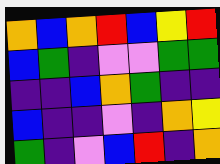[["orange", "blue", "orange", "red", "blue", "yellow", "red"], ["blue", "green", "indigo", "violet", "violet", "green", "green"], ["indigo", "indigo", "blue", "orange", "green", "indigo", "indigo"], ["blue", "indigo", "indigo", "violet", "indigo", "orange", "yellow"], ["green", "indigo", "violet", "blue", "red", "indigo", "orange"]]